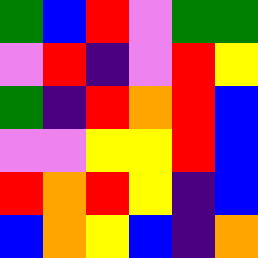[["green", "blue", "red", "violet", "green", "green"], ["violet", "red", "indigo", "violet", "red", "yellow"], ["green", "indigo", "red", "orange", "red", "blue"], ["violet", "violet", "yellow", "yellow", "red", "blue"], ["red", "orange", "red", "yellow", "indigo", "blue"], ["blue", "orange", "yellow", "blue", "indigo", "orange"]]